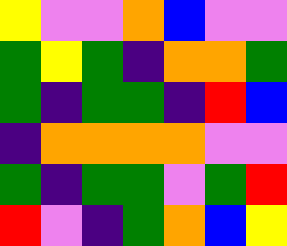[["yellow", "violet", "violet", "orange", "blue", "violet", "violet"], ["green", "yellow", "green", "indigo", "orange", "orange", "green"], ["green", "indigo", "green", "green", "indigo", "red", "blue"], ["indigo", "orange", "orange", "orange", "orange", "violet", "violet"], ["green", "indigo", "green", "green", "violet", "green", "red"], ["red", "violet", "indigo", "green", "orange", "blue", "yellow"]]